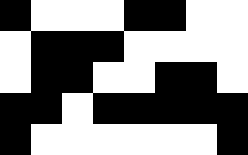[["black", "white", "white", "white", "black", "black", "white", "white"], ["white", "black", "black", "black", "white", "white", "white", "white"], ["white", "black", "black", "white", "white", "black", "black", "white"], ["black", "black", "white", "black", "black", "black", "black", "black"], ["black", "white", "white", "white", "white", "white", "white", "black"]]